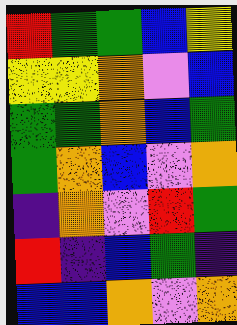[["red", "green", "green", "blue", "yellow"], ["yellow", "yellow", "orange", "violet", "blue"], ["green", "green", "orange", "blue", "green"], ["green", "orange", "blue", "violet", "orange"], ["indigo", "orange", "violet", "red", "green"], ["red", "indigo", "blue", "green", "indigo"], ["blue", "blue", "orange", "violet", "orange"]]